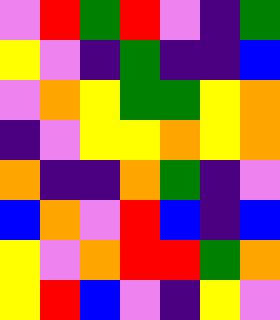[["violet", "red", "green", "red", "violet", "indigo", "green"], ["yellow", "violet", "indigo", "green", "indigo", "indigo", "blue"], ["violet", "orange", "yellow", "green", "green", "yellow", "orange"], ["indigo", "violet", "yellow", "yellow", "orange", "yellow", "orange"], ["orange", "indigo", "indigo", "orange", "green", "indigo", "violet"], ["blue", "orange", "violet", "red", "blue", "indigo", "blue"], ["yellow", "violet", "orange", "red", "red", "green", "orange"], ["yellow", "red", "blue", "violet", "indigo", "yellow", "violet"]]